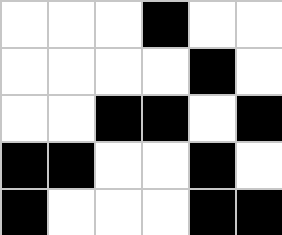[["white", "white", "white", "black", "white", "white"], ["white", "white", "white", "white", "black", "white"], ["white", "white", "black", "black", "white", "black"], ["black", "black", "white", "white", "black", "white"], ["black", "white", "white", "white", "black", "black"]]